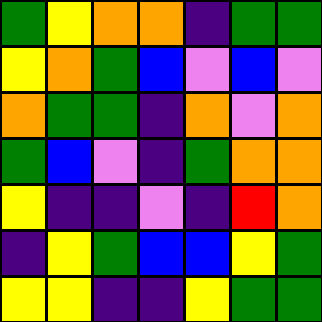[["green", "yellow", "orange", "orange", "indigo", "green", "green"], ["yellow", "orange", "green", "blue", "violet", "blue", "violet"], ["orange", "green", "green", "indigo", "orange", "violet", "orange"], ["green", "blue", "violet", "indigo", "green", "orange", "orange"], ["yellow", "indigo", "indigo", "violet", "indigo", "red", "orange"], ["indigo", "yellow", "green", "blue", "blue", "yellow", "green"], ["yellow", "yellow", "indigo", "indigo", "yellow", "green", "green"]]